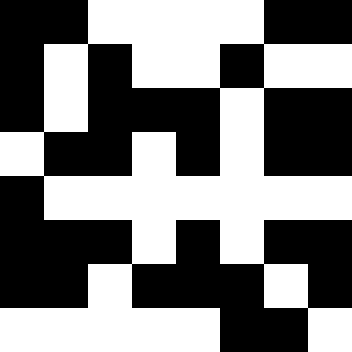[["black", "black", "white", "white", "white", "white", "black", "black"], ["black", "white", "black", "white", "white", "black", "white", "white"], ["black", "white", "black", "black", "black", "white", "black", "black"], ["white", "black", "black", "white", "black", "white", "black", "black"], ["black", "white", "white", "white", "white", "white", "white", "white"], ["black", "black", "black", "white", "black", "white", "black", "black"], ["black", "black", "white", "black", "black", "black", "white", "black"], ["white", "white", "white", "white", "white", "black", "black", "white"]]